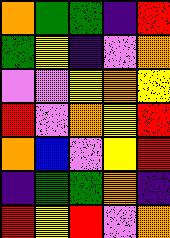[["orange", "green", "green", "indigo", "red"], ["green", "yellow", "indigo", "violet", "orange"], ["violet", "violet", "yellow", "orange", "yellow"], ["red", "violet", "orange", "yellow", "red"], ["orange", "blue", "violet", "yellow", "red"], ["indigo", "green", "green", "orange", "indigo"], ["red", "yellow", "red", "violet", "orange"]]